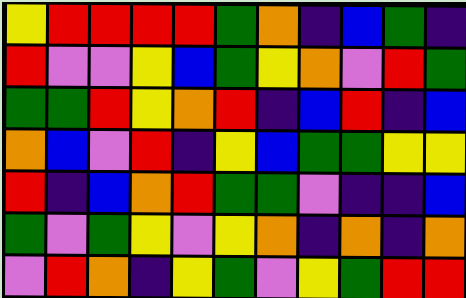[["yellow", "red", "red", "red", "red", "green", "orange", "indigo", "blue", "green", "indigo"], ["red", "violet", "violet", "yellow", "blue", "green", "yellow", "orange", "violet", "red", "green"], ["green", "green", "red", "yellow", "orange", "red", "indigo", "blue", "red", "indigo", "blue"], ["orange", "blue", "violet", "red", "indigo", "yellow", "blue", "green", "green", "yellow", "yellow"], ["red", "indigo", "blue", "orange", "red", "green", "green", "violet", "indigo", "indigo", "blue"], ["green", "violet", "green", "yellow", "violet", "yellow", "orange", "indigo", "orange", "indigo", "orange"], ["violet", "red", "orange", "indigo", "yellow", "green", "violet", "yellow", "green", "red", "red"]]